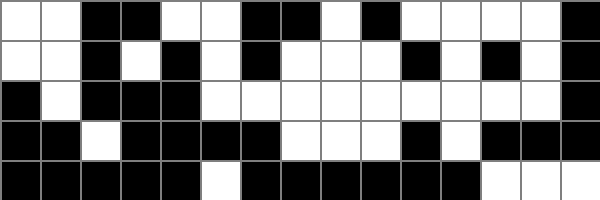[["white", "white", "black", "black", "white", "white", "black", "black", "white", "black", "white", "white", "white", "white", "black"], ["white", "white", "black", "white", "black", "white", "black", "white", "white", "white", "black", "white", "black", "white", "black"], ["black", "white", "black", "black", "black", "white", "white", "white", "white", "white", "white", "white", "white", "white", "black"], ["black", "black", "white", "black", "black", "black", "black", "white", "white", "white", "black", "white", "black", "black", "black"], ["black", "black", "black", "black", "black", "white", "black", "black", "black", "black", "black", "black", "white", "white", "white"]]